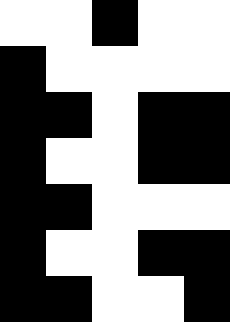[["white", "white", "black", "white", "white"], ["black", "white", "white", "white", "white"], ["black", "black", "white", "black", "black"], ["black", "white", "white", "black", "black"], ["black", "black", "white", "white", "white"], ["black", "white", "white", "black", "black"], ["black", "black", "white", "white", "black"]]